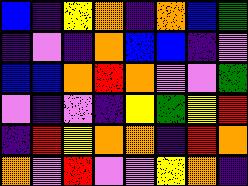[["blue", "indigo", "yellow", "orange", "indigo", "orange", "blue", "green"], ["indigo", "violet", "indigo", "orange", "blue", "blue", "indigo", "violet"], ["blue", "blue", "orange", "red", "orange", "violet", "violet", "green"], ["violet", "indigo", "violet", "indigo", "yellow", "green", "yellow", "red"], ["indigo", "red", "yellow", "orange", "orange", "indigo", "red", "orange"], ["orange", "violet", "red", "violet", "violet", "yellow", "orange", "indigo"]]